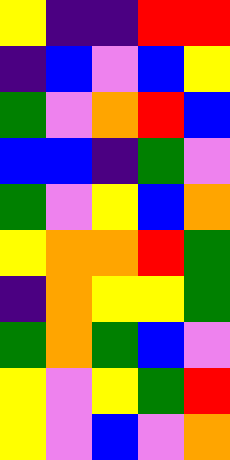[["yellow", "indigo", "indigo", "red", "red"], ["indigo", "blue", "violet", "blue", "yellow"], ["green", "violet", "orange", "red", "blue"], ["blue", "blue", "indigo", "green", "violet"], ["green", "violet", "yellow", "blue", "orange"], ["yellow", "orange", "orange", "red", "green"], ["indigo", "orange", "yellow", "yellow", "green"], ["green", "orange", "green", "blue", "violet"], ["yellow", "violet", "yellow", "green", "red"], ["yellow", "violet", "blue", "violet", "orange"]]